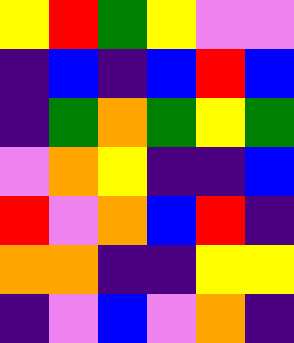[["yellow", "red", "green", "yellow", "violet", "violet"], ["indigo", "blue", "indigo", "blue", "red", "blue"], ["indigo", "green", "orange", "green", "yellow", "green"], ["violet", "orange", "yellow", "indigo", "indigo", "blue"], ["red", "violet", "orange", "blue", "red", "indigo"], ["orange", "orange", "indigo", "indigo", "yellow", "yellow"], ["indigo", "violet", "blue", "violet", "orange", "indigo"]]